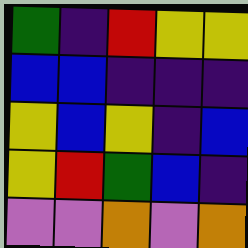[["green", "indigo", "red", "yellow", "yellow"], ["blue", "blue", "indigo", "indigo", "indigo"], ["yellow", "blue", "yellow", "indigo", "blue"], ["yellow", "red", "green", "blue", "indigo"], ["violet", "violet", "orange", "violet", "orange"]]